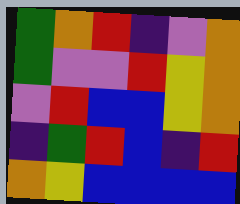[["green", "orange", "red", "indigo", "violet", "orange"], ["green", "violet", "violet", "red", "yellow", "orange"], ["violet", "red", "blue", "blue", "yellow", "orange"], ["indigo", "green", "red", "blue", "indigo", "red"], ["orange", "yellow", "blue", "blue", "blue", "blue"]]